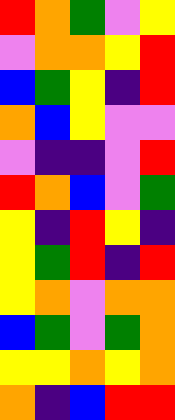[["red", "orange", "green", "violet", "yellow"], ["violet", "orange", "orange", "yellow", "red"], ["blue", "green", "yellow", "indigo", "red"], ["orange", "blue", "yellow", "violet", "violet"], ["violet", "indigo", "indigo", "violet", "red"], ["red", "orange", "blue", "violet", "green"], ["yellow", "indigo", "red", "yellow", "indigo"], ["yellow", "green", "red", "indigo", "red"], ["yellow", "orange", "violet", "orange", "orange"], ["blue", "green", "violet", "green", "orange"], ["yellow", "yellow", "orange", "yellow", "orange"], ["orange", "indigo", "blue", "red", "red"]]